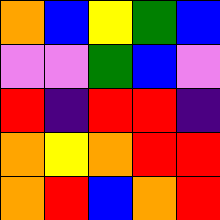[["orange", "blue", "yellow", "green", "blue"], ["violet", "violet", "green", "blue", "violet"], ["red", "indigo", "red", "red", "indigo"], ["orange", "yellow", "orange", "red", "red"], ["orange", "red", "blue", "orange", "red"]]